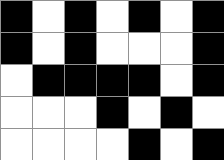[["black", "white", "black", "white", "black", "white", "black"], ["black", "white", "black", "white", "white", "white", "black"], ["white", "black", "black", "black", "black", "white", "black"], ["white", "white", "white", "black", "white", "black", "white"], ["white", "white", "white", "white", "black", "white", "black"]]